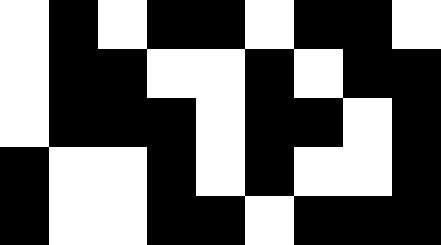[["white", "black", "white", "black", "black", "white", "black", "black", "white"], ["white", "black", "black", "white", "white", "black", "white", "black", "black"], ["white", "black", "black", "black", "white", "black", "black", "white", "black"], ["black", "white", "white", "black", "white", "black", "white", "white", "black"], ["black", "white", "white", "black", "black", "white", "black", "black", "black"]]